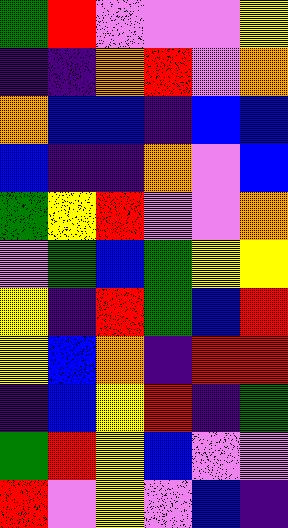[["green", "red", "violet", "violet", "violet", "yellow"], ["indigo", "indigo", "orange", "red", "violet", "orange"], ["orange", "blue", "blue", "indigo", "blue", "blue"], ["blue", "indigo", "indigo", "orange", "violet", "blue"], ["green", "yellow", "red", "violet", "violet", "orange"], ["violet", "green", "blue", "green", "yellow", "yellow"], ["yellow", "indigo", "red", "green", "blue", "red"], ["yellow", "blue", "orange", "indigo", "red", "red"], ["indigo", "blue", "yellow", "red", "indigo", "green"], ["green", "red", "yellow", "blue", "violet", "violet"], ["red", "violet", "yellow", "violet", "blue", "indigo"]]